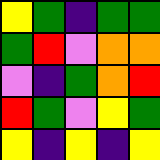[["yellow", "green", "indigo", "green", "green"], ["green", "red", "violet", "orange", "orange"], ["violet", "indigo", "green", "orange", "red"], ["red", "green", "violet", "yellow", "green"], ["yellow", "indigo", "yellow", "indigo", "yellow"]]